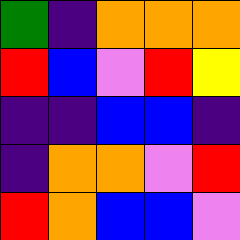[["green", "indigo", "orange", "orange", "orange"], ["red", "blue", "violet", "red", "yellow"], ["indigo", "indigo", "blue", "blue", "indigo"], ["indigo", "orange", "orange", "violet", "red"], ["red", "orange", "blue", "blue", "violet"]]